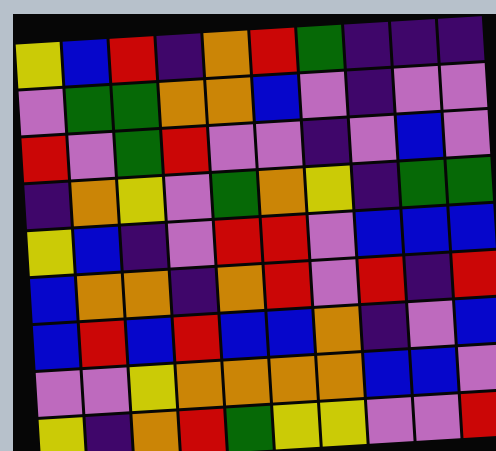[["yellow", "blue", "red", "indigo", "orange", "red", "green", "indigo", "indigo", "indigo"], ["violet", "green", "green", "orange", "orange", "blue", "violet", "indigo", "violet", "violet"], ["red", "violet", "green", "red", "violet", "violet", "indigo", "violet", "blue", "violet"], ["indigo", "orange", "yellow", "violet", "green", "orange", "yellow", "indigo", "green", "green"], ["yellow", "blue", "indigo", "violet", "red", "red", "violet", "blue", "blue", "blue"], ["blue", "orange", "orange", "indigo", "orange", "red", "violet", "red", "indigo", "red"], ["blue", "red", "blue", "red", "blue", "blue", "orange", "indigo", "violet", "blue"], ["violet", "violet", "yellow", "orange", "orange", "orange", "orange", "blue", "blue", "violet"], ["yellow", "indigo", "orange", "red", "green", "yellow", "yellow", "violet", "violet", "red"]]